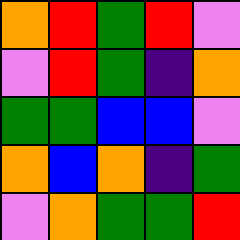[["orange", "red", "green", "red", "violet"], ["violet", "red", "green", "indigo", "orange"], ["green", "green", "blue", "blue", "violet"], ["orange", "blue", "orange", "indigo", "green"], ["violet", "orange", "green", "green", "red"]]